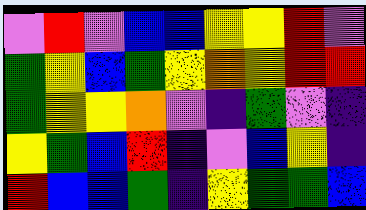[["violet", "red", "violet", "blue", "blue", "yellow", "yellow", "red", "violet"], ["green", "yellow", "blue", "green", "yellow", "orange", "yellow", "red", "red"], ["green", "yellow", "yellow", "orange", "violet", "indigo", "green", "violet", "indigo"], ["yellow", "green", "blue", "red", "indigo", "violet", "blue", "yellow", "indigo"], ["red", "blue", "blue", "green", "indigo", "yellow", "green", "green", "blue"]]